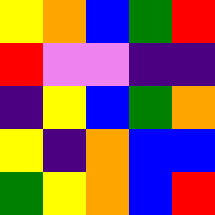[["yellow", "orange", "blue", "green", "red"], ["red", "violet", "violet", "indigo", "indigo"], ["indigo", "yellow", "blue", "green", "orange"], ["yellow", "indigo", "orange", "blue", "blue"], ["green", "yellow", "orange", "blue", "red"]]